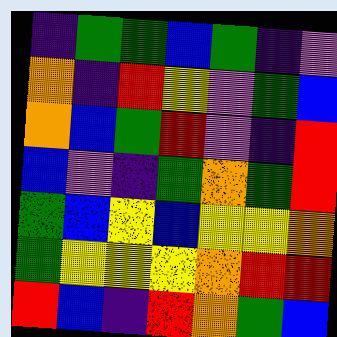[["indigo", "green", "green", "blue", "green", "indigo", "violet"], ["orange", "indigo", "red", "yellow", "violet", "green", "blue"], ["orange", "blue", "green", "red", "violet", "indigo", "red"], ["blue", "violet", "indigo", "green", "orange", "green", "red"], ["green", "blue", "yellow", "blue", "yellow", "yellow", "orange"], ["green", "yellow", "yellow", "yellow", "orange", "red", "red"], ["red", "blue", "indigo", "red", "orange", "green", "blue"]]